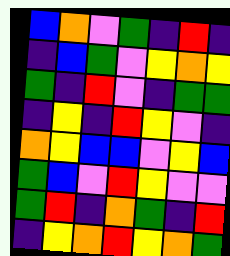[["blue", "orange", "violet", "green", "indigo", "red", "indigo"], ["indigo", "blue", "green", "violet", "yellow", "orange", "yellow"], ["green", "indigo", "red", "violet", "indigo", "green", "green"], ["indigo", "yellow", "indigo", "red", "yellow", "violet", "indigo"], ["orange", "yellow", "blue", "blue", "violet", "yellow", "blue"], ["green", "blue", "violet", "red", "yellow", "violet", "violet"], ["green", "red", "indigo", "orange", "green", "indigo", "red"], ["indigo", "yellow", "orange", "red", "yellow", "orange", "green"]]